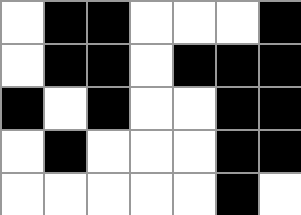[["white", "black", "black", "white", "white", "white", "black"], ["white", "black", "black", "white", "black", "black", "black"], ["black", "white", "black", "white", "white", "black", "black"], ["white", "black", "white", "white", "white", "black", "black"], ["white", "white", "white", "white", "white", "black", "white"]]